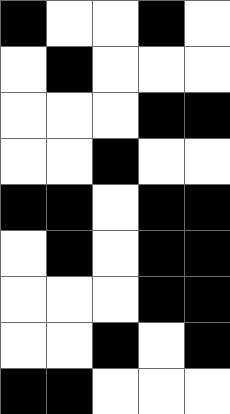[["black", "white", "white", "black", "white"], ["white", "black", "white", "white", "white"], ["white", "white", "white", "black", "black"], ["white", "white", "black", "white", "white"], ["black", "black", "white", "black", "black"], ["white", "black", "white", "black", "black"], ["white", "white", "white", "black", "black"], ["white", "white", "black", "white", "black"], ["black", "black", "white", "white", "white"]]